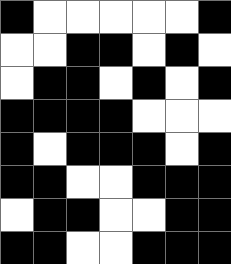[["black", "white", "white", "white", "white", "white", "black"], ["white", "white", "black", "black", "white", "black", "white"], ["white", "black", "black", "white", "black", "white", "black"], ["black", "black", "black", "black", "white", "white", "white"], ["black", "white", "black", "black", "black", "white", "black"], ["black", "black", "white", "white", "black", "black", "black"], ["white", "black", "black", "white", "white", "black", "black"], ["black", "black", "white", "white", "black", "black", "black"]]